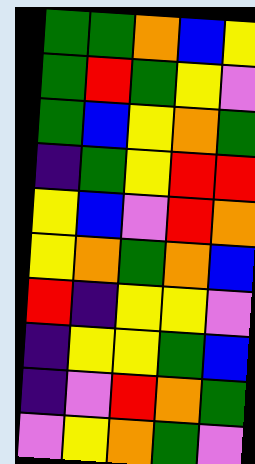[["green", "green", "orange", "blue", "yellow"], ["green", "red", "green", "yellow", "violet"], ["green", "blue", "yellow", "orange", "green"], ["indigo", "green", "yellow", "red", "red"], ["yellow", "blue", "violet", "red", "orange"], ["yellow", "orange", "green", "orange", "blue"], ["red", "indigo", "yellow", "yellow", "violet"], ["indigo", "yellow", "yellow", "green", "blue"], ["indigo", "violet", "red", "orange", "green"], ["violet", "yellow", "orange", "green", "violet"]]